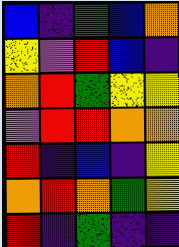[["blue", "indigo", "green", "blue", "orange"], ["yellow", "violet", "red", "blue", "indigo"], ["orange", "red", "green", "yellow", "yellow"], ["violet", "red", "red", "orange", "orange"], ["red", "indigo", "blue", "indigo", "yellow"], ["orange", "red", "orange", "green", "yellow"], ["red", "indigo", "green", "indigo", "indigo"]]